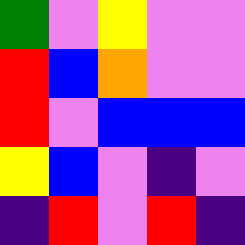[["green", "violet", "yellow", "violet", "violet"], ["red", "blue", "orange", "violet", "violet"], ["red", "violet", "blue", "blue", "blue"], ["yellow", "blue", "violet", "indigo", "violet"], ["indigo", "red", "violet", "red", "indigo"]]